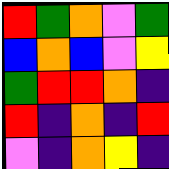[["red", "green", "orange", "violet", "green"], ["blue", "orange", "blue", "violet", "yellow"], ["green", "red", "red", "orange", "indigo"], ["red", "indigo", "orange", "indigo", "red"], ["violet", "indigo", "orange", "yellow", "indigo"]]